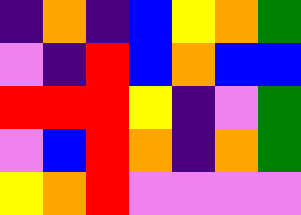[["indigo", "orange", "indigo", "blue", "yellow", "orange", "green"], ["violet", "indigo", "red", "blue", "orange", "blue", "blue"], ["red", "red", "red", "yellow", "indigo", "violet", "green"], ["violet", "blue", "red", "orange", "indigo", "orange", "green"], ["yellow", "orange", "red", "violet", "violet", "violet", "violet"]]